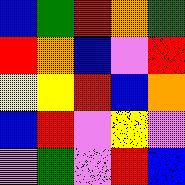[["blue", "green", "red", "orange", "green"], ["red", "orange", "blue", "violet", "red"], ["yellow", "yellow", "red", "blue", "orange"], ["blue", "red", "violet", "yellow", "violet"], ["violet", "green", "violet", "red", "blue"]]